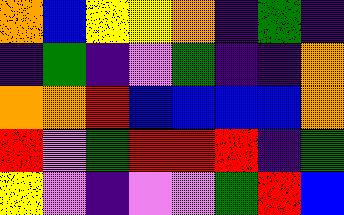[["orange", "blue", "yellow", "yellow", "orange", "indigo", "green", "indigo"], ["indigo", "green", "indigo", "violet", "green", "indigo", "indigo", "orange"], ["orange", "orange", "red", "blue", "blue", "blue", "blue", "orange"], ["red", "violet", "green", "red", "red", "red", "indigo", "green"], ["yellow", "violet", "indigo", "violet", "violet", "green", "red", "blue"]]